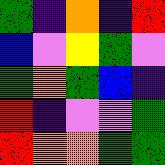[["green", "indigo", "orange", "indigo", "red"], ["blue", "violet", "yellow", "green", "violet"], ["green", "orange", "green", "blue", "indigo"], ["red", "indigo", "violet", "violet", "green"], ["red", "orange", "orange", "green", "green"]]